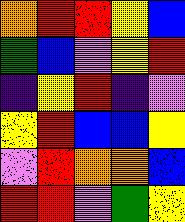[["orange", "red", "red", "yellow", "blue"], ["green", "blue", "violet", "yellow", "red"], ["indigo", "yellow", "red", "indigo", "violet"], ["yellow", "red", "blue", "blue", "yellow"], ["violet", "red", "orange", "orange", "blue"], ["red", "red", "violet", "green", "yellow"]]